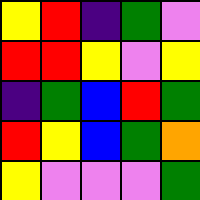[["yellow", "red", "indigo", "green", "violet"], ["red", "red", "yellow", "violet", "yellow"], ["indigo", "green", "blue", "red", "green"], ["red", "yellow", "blue", "green", "orange"], ["yellow", "violet", "violet", "violet", "green"]]